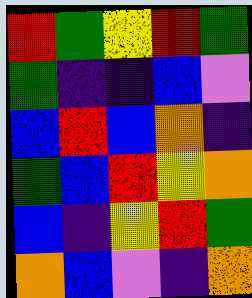[["red", "green", "yellow", "red", "green"], ["green", "indigo", "indigo", "blue", "violet"], ["blue", "red", "blue", "orange", "indigo"], ["green", "blue", "red", "yellow", "orange"], ["blue", "indigo", "yellow", "red", "green"], ["orange", "blue", "violet", "indigo", "orange"]]